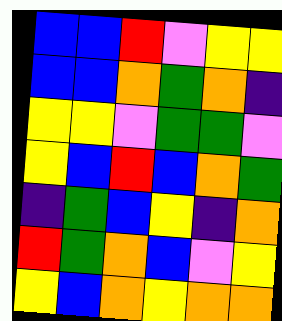[["blue", "blue", "red", "violet", "yellow", "yellow"], ["blue", "blue", "orange", "green", "orange", "indigo"], ["yellow", "yellow", "violet", "green", "green", "violet"], ["yellow", "blue", "red", "blue", "orange", "green"], ["indigo", "green", "blue", "yellow", "indigo", "orange"], ["red", "green", "orange", "blue", "violet", "yellow"], ["yellow", "blue", "orange", "yellow", "orange", "orange"]]